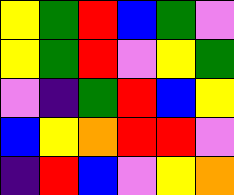[["yellow", "green", "red", "blue", "green", "violet"], ["yellow", "green", "red", "violet", "yellow", "green"], ["violet", "indigo", "green", "red", "blue", "yellow"], ["blue", "yellow", "orange", "red", "red", "violet"], ["indigo", "red", "blue", "violet", "yellow", "orange"]]